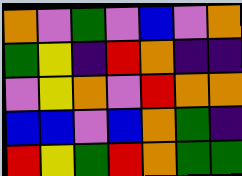[["orange", "violet", "green", "violet", "blue", "violet", "orange"], ["green", "yellow", "indigo", "red", "orange", "indigo", "indigo"], ["violet", "yellow", "orange", "violet", "red", "orange", "orange"], ["blue", "blue", "violet", "blue", "orange", "green", "indigo"], ["red", "yellow", "green", "red", "orange", "green", "green"]]